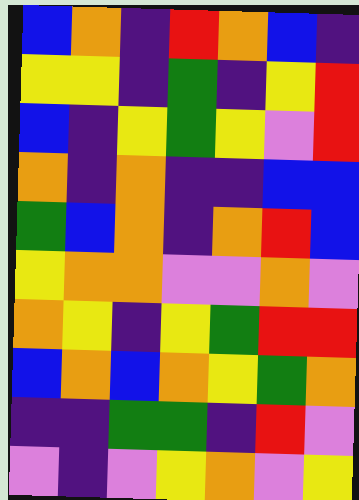[["blue", "orange", "indigo", "red", "orange", "blue", "indigo"], ["yellow", "yellow", "indigo", "green", "indigo", "yellow", "red"], ["blue", "indigo", "yellow", "green", "yellow", "violet", "red"], ["orange", "indigo", "orange", "indigo", "indigo", "blue", "blue"], ["green", "blue", "orange", "indigo", "orange", "red", "blue"], ["yellow", "orange", "orange", "violet", "violet", "orange", "violet"], ["orange", "yellow", "indigo", "yellow", "green", "red", "red"], ["blue", "orange", "blue", "orange", "yellow", "green", "orange"], ["indigo", "indigo", "green", "green", "indigo", "red", "violet"], ["violet", "indigo", "violet", "yellow", "orange", "violet", "yellow"]]